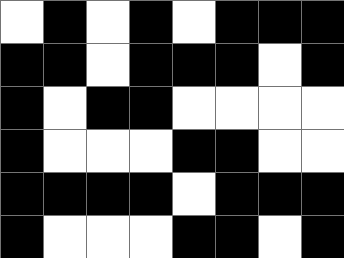[["white", "black", "white", "black", "white", "black", "black", "black"], ["black", "black", "white", "black", "black", "black", "white", "black"], ["black", "white", "black", "black", "white", "white", "white", "white"], ["black", "white", "white", "white", "black", "black", "white", "white"], ["black", "black", "black", "black", "white", "black", "black", "black"], ["black", "white", "white", "white", "black", "black", "white", "black"]]